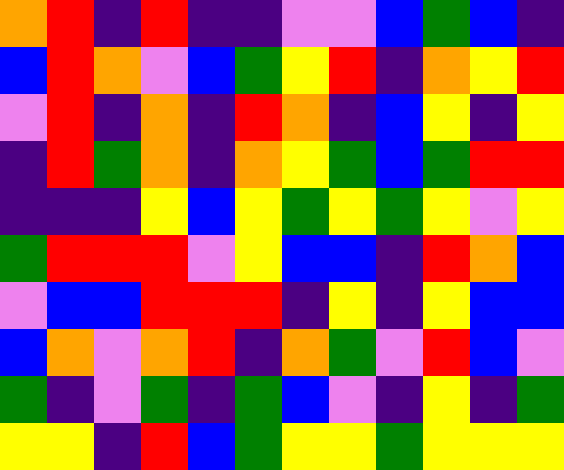[["orange", "red", "indigo", "red", "indigo", "indigo", "violet", "violet", "blue", "green", "blue", "indigo"], ["blue", "red", "orange", "violet", "blue", "green", "yellow", "red", "indigo", "orange", "yellow", "red"], ["violet", "red", "indigo", "orange", "indigo", "red", "orange", "indigo", "blue", "yellow", "indigo", "yellow"], ["indigo", "red", "green", "orange", "indigo", "orange", "yellow", "green", "blue", "green", "red", "red"], ["indigo", "indigo", "indigo", "yellow", "blue", "yellow", "green", "yellow", "green", "yellow", "violet", "yellow"], ["green", "red", "red", "red", "violet", "yellow", "blue", "blue", "indigo", "red", "orange", "blue"], ["violet", "blue", "blue", "red", "red", "red", "indigo", "yellow", "indigo", "yellow", "blue", "blue"], ["blue", "orange", "violet", "orange", "red", "indigo", "orange", "green", "violet", "red", "blue", "violet"], ["green", "indigo", "violet", "green", "indigo", "green", "blue", "violet", "indigo", "yellow", "indigo", "green"], ["yellow", "yellow", "indigo", "red", "blue", "green", "yellow", "yellow", "green", "yellow", "yellow", "yellow"]]